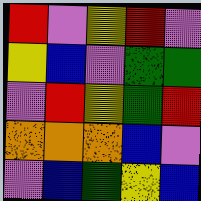[["red", "violet", "yellow", "red", "violet"], ["yellow", "blue", "violet", "green", "green"], ["violet", "red", "yellow", "green", "red"], ["orange", "orange", "orange", "blue", "violet"], ["violet", "blue", "green", "yellow", "blue"]]